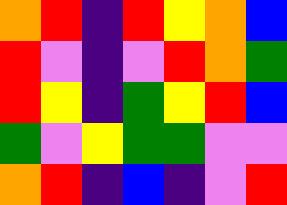[["orange", "red", "indigo", "red", "yellow", "orange", "blue"], ["red", "violet", "indigo", "violet", "red", "orange", "green"], ["red", "yellow", "indigo", "green", "yellow", "red", "blue"], ["green", "violet", "yellow", "green", "green", "violet", "violet"], ["orange", "red", "indigo", "blue", "indigo", "violet", "red"]]